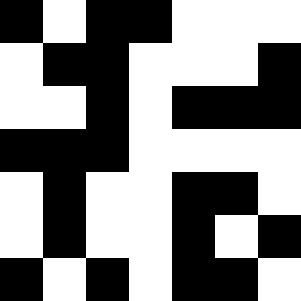[["black", "white", "black", "black", "white", "white", "white"], ["white", "black", "black", "white", "white", "white", "black"], ["white", "white", "black", "white", "black", "black", "black"], ["black", "black", "black", "white", "white", "white", "white"], ["white", "black", "white", "white", "black", "black", "white"], ["white", "black", "white", "white", "black", "white", "black"], ["black", "white", "black", "white", "black", "black", "white"]]